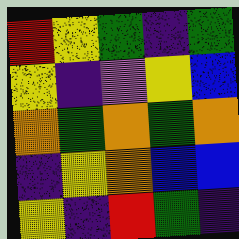[["red", "yellow", "green", "indigo", "green"], ["yellow", "indigo", "violet", "yellow", "blue"], ["orange", "green", "orange", "green", "orange"], ["indigo", "yellow", "orange", "blue", "blue"], ["yellow", "indigo", "red", "green", "indigo"]]